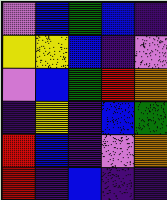[["violet", "blue", "green", "blue", "indigo"], ["yellow", "yellow", "blue", "indigo", "violet"], ["violet", "blue", "green", "red", "orange"], ["indigo", "yellow", "indigo", "blue", "green"], ["red", "blue", "indigo", "violet", "orange"], ["red", "indigo", "blue", "indigo", "indigo"]]